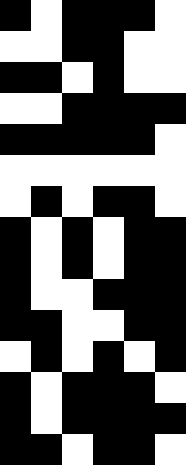[["black", "white", "black", "black", "black", "white"], ["white", "white", "black", "black", "white", "white"], ["black", "black", "white", "black", "white", "white"], ["white", "white", "black", "black", "black", "black"], ["black", "black", "black", "black", "black", "white"], ["white", "white", "white", "white", "white", "white"], ["white", "black", "white", "black", "black", "white"], ["black", "white", "black", "white", "black", "black"], ["black", "white", "black", "white", "black", "black"], ["black", "white", "white", "black", "black", "black"], ["black", "black", "white", "white", "black", "black"], ["white", "black", "white", "black", "white", "black"], ["black", "white", "black", "black", "black", "white"], ["black", "white", "black", "black", "black", "black"], ["black", "black", "white", "black", "black", "white"]]